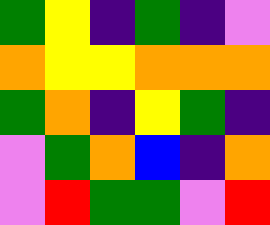[["green", "yellow", "indigo", "green", "indigo", "violet"], ["orange", "yellow", "yellow", "orange", "orange", "orange"], ["green", "orange", "indigo", "yellow", "green", "indigo"], ["violet", "green", "orange", "blue", "indigo", "orange"], ["violet", "red", "green", "green", "violet", "red"]]